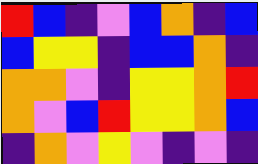[["red", "blue", "indigo", "violet", "blue", "orange", "indigo", "blue"], ["blue", "yellow", "yellow", "indigo", "blue", "blue", "orange", "indigo"], ["orange", "orange", "violet", "indigo", "yellow", "yellow", "orange", "red"], ["orange", "violet", "blue", "red", "yellow", "yellow", "orange", "blue"], ["indigo", "orange", "violet", "yellow", "violet", "indigo", "violet", "indigo"]]